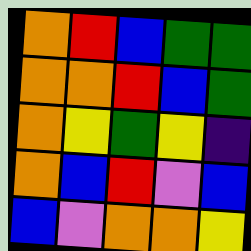[["orange", "red", "blue", "green", "green"], ["orange", "orange", "red", "blue", "green"], ["orange", "yellow", "green", "yellow", "indigo"], ["orange", "blue", "red", "violet", "blue"], ["blue", "violet", "orange", "orange", "yellow"]]